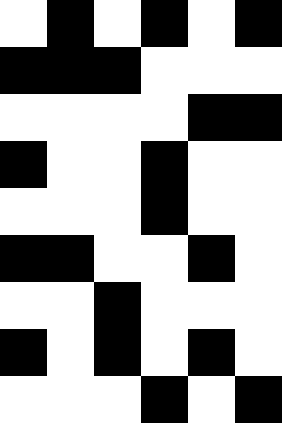[["white", "black", "white", "black", "white", "black"], ["black", "black", "black", "white", "white", "white"], ["white", "white", "white", "white", "black", "black"], ["black", "white", "white", "black", "white", "white"], ["white", "white", "white", "black", "white", "white"], ["black", "black", "white", "white", "black", "white"], ["white", "white", "black", "white", "white", "white"], ["black", "white", "black", "white", "black", "white"], ["white", "white", "white", "black", "white", "black"]]